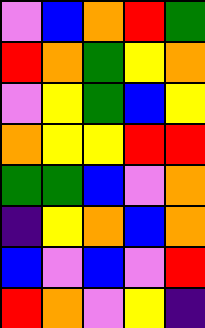[["violet", "blue", "orange", "red", "green"], ["red", "orange", "green", "yellow", "orange"], ["violet", "yellow", "green", "blue", "yellow"], ["orange", "yellow", "yellow", "red", "red"], ["green", "green", "blue", "violet", "orange"], ["indigo", "yellow", "orange", "blue", "orange"], ["blue", "violet", "blue", "violet", "red"], ["red", "orange", "violet", "yellow", "indigo"]]